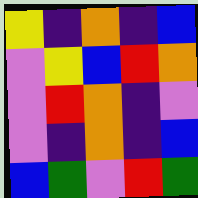[["yellow", "indigo", "orange", "indigo", "blue"], ["violet", "yellow", "blue", "red", "orange"], ["violet", "red", "orange", "indigo", "violet"], ["violet", "indigo", "orange", "indigo", "blue"], ["blue", "green", "violet", "red", "green"]]